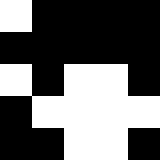[["white", "black", "black", "black", "black"], ["black", "black", "black", "black", "black"], ["white", "black", "white", "white", "black"], ["black", "white", "white", "white", "white"], ["black", "black", "white", "white", "black"]]